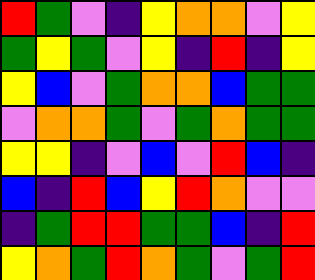[["red", "green", "violet", "indigo", "yellow", "orange", "orange", "violet", "yellow"], ["green", "yellow", "green", "violet", "yellow", "indigo", "red", "indigo", "yellow"], ["yellow", "blue", "violet", "green", "orange", "orange", "blue", "green", "green"], ["violet", "orange", "orange", "green", "violet", "green", "orange", "green", "green"], ["yellow", "yellow", "indigo", "violet", "blue", "violet", "red", "blue", "indigo"], ["blue", "indigo", "red", "blue", "yellow", "red", "orange", "violet", "violet"], ["indigo", "green", "red", "red", "green", "green", "blue", "indigo", "red"], ["yellow", "orange", "green", "red", "orange", "green", "violet", "green", "red"]]